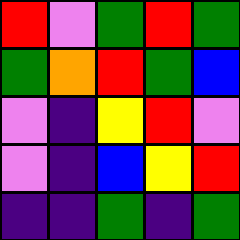[["red", "violet", "green", "red", "green"], ["green", "orange", "red", "green", "blue"], ["violet", "indigo", "yellow", "red", "violet"], ["violet", "indigo", "blue", "yellow", "red"], ["indigo", "indigo", "green", "indigo", "green"]]